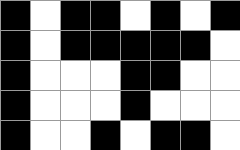[["black", "white", "black", "black", "white", "black", "white", "black"], ["black", "white", "black", "black", "black", "black", "black", "white"], ["black", "white", "white", "white", "black", "black", "white", "white"], ["black", "white", "white", "white", "black", "white", "white", "white"], ["black", "white", "white", "black", "white", "black", "black", "white"]]